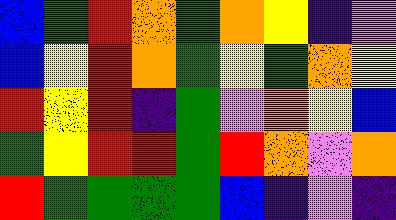[["blue", "green", "red", "orange", "green", "orange", "yellow", "indigo", "violet"], ["blue", "yellow", "red", "orange", "green", "yellow", "green", "orange", "yellow"], ["red", "yellow", "red", "indigo", "green", "violet", "orange", "yellow", "blue"], ["green", "yellow", "red", "red", "green", "red", "orange", "violet", "orange"], ["red", "green", "green", "green", "green", "blue", "indigo", "violet", "indigo"]]